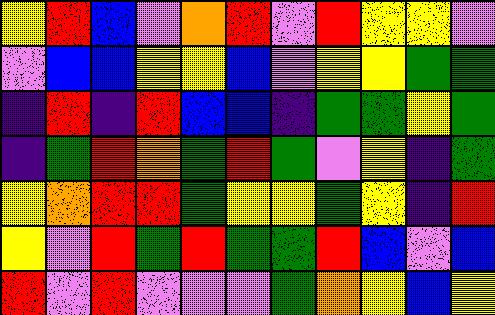[["yellow", "red", "blue", "violet", "orange", "red", "violet", "red", "yellow", "yellow", "violet"], ["violet", "blue", "blue", "yellow", "yellow", "blue", "violet", "yellow", "yellow", "green", "green"], ["indigo", "red", "indigo", "red", "blue", "blue", "indigo", "green", "green", "yellow", "green"], ["indigo", "green", "red", "orange", "green", "red", "green", "violet", "yellow", "indigo", "green"], ["yellow", "orange", "red", "red", "green", "yellow", "yellow", "green", "yellow", "indigo", "red"], ["yellow", "violet", "red", "green", "red", "green", "green", "red", "blue", "violet", "blue"], ["red", "violet", "red", "violet", "violet", "violet", "green", "orange", "yellow", "blue", "yellow"]]